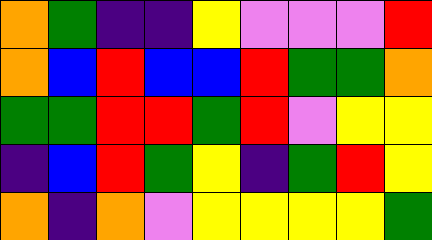[["orange", "green", "indigo", "indigo", "yellow", "violet", "violet", "violet", "red"], ["orange", "blue", "red", "blue", "blue", "red", "green", "green", "orange"], ["green", "green", "red", "red", "green", "red", "violet", "yellow", "yellow"], ["indigo", "blue", "red", "green", "yellow", "indigo", "green", "red", "yellow"], ["orange", "indigo", "orange", "violet", "yellow", "yellow", "yellow", "yellow", "green"]]